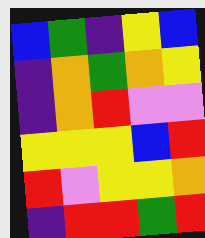[["blue", "green", "indigo", "yellow", "blue"], ["indigo", "orange", "green", "orange", "yellow"], ["indigo", "orange", "red", "violet", "violet"], ["yellow", "yellow", "yellow", "blue", "red"], ["red", "violet", "yellow", "yellow", "orange"], ["indigo", "red", "red", "green", "red"]]